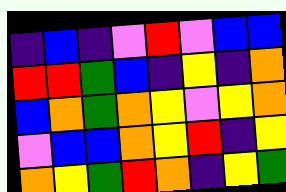[["indigo", "blue", "indigo", "violet", "red", "violet", "blue", "blue"], ["red", "red", "green", "blue", "indigo", "yellow", "indigo", "orange"], ["blue", "orange", "green", "orange", "yellow", "violet", "yellow", "orange"], ["violet", "blue", "blue", "orange", "yellow", "red", "indigo", "yellow"], ["orange", "yellow", "green", "red", "orange", "indigo", "yellow", "green"]]